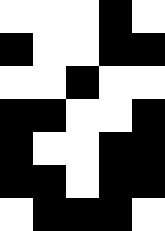[["white", "white", "white", "black", "white"], ["black", "white", "white", "black", "black"], ["white", "white", "black", "white", "white"], ["black", "black", "white", "white", "black"], ["black", "white", "white", "black", "black"], ["black", "black", "white", "black", "black"], ["white", "black", "black", "black", "white"]]